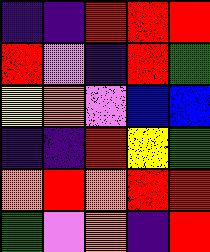[["indigo", "indigo", "red", "red", "red"], ["red", "violet", "indigo", "red", "green"], ["yellow", "orange", "violet", "blue", "blue"], ["indigo", "indigo", "red", "yellow", "green"], ["orange", "red", "orange", "red", "red"], ["green", "violet", "orange", "indigo", "red"]]